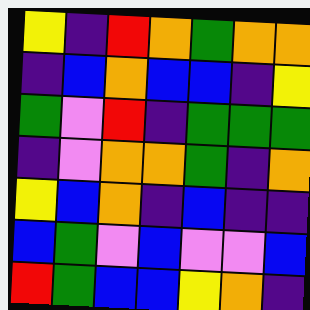[["yellow", "indigo", "red", "orange", "green", "orange", "orange"], ["indigo", "blue", "orange", "blue", "blue", "indigo", "yellow"], ["green", "violet", "red", "indigo", "green", "green", "green"], ["indigo", "violet", "orange", "orange", "green", "indigo", "orange"], ["yellow", "blue", "orange", "indigo", "blue", "indigo", "indigo"], ["blue", "green", "violet", "blue", "violet", "violet", "blue"], ["red", "green", "blue", "blue", "yellow", "orange", "indigo"]]